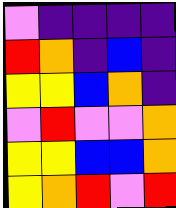[["violet", "indigo", "indigo", "indigo", "indigo"], ["red", "orange", "indigo", "blue", "indigo"], ["yellow", "yellow", "blue", "orange", "indigo"], ["violet", "red", "violet", "violet", "orange"], ["yellow", "yellow", "blue", "blue", "orange"], ["yellow", "orange", "red", "violet", "red"]]